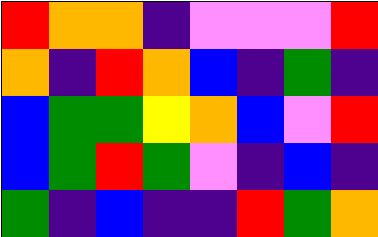[["red", "orange", "orange", "indigo", "violet", "violet", "violet", "red"], ["orange", "indigo", "red", "orange", "blue", "indigo", "green", "indigo"], ["blue", "green", "green", "yellow", "orange", "blue", "violet", "red"], ["blue", "green", "red", "green", "violet", "indigo", "blue", "indigo"], ["green", "indigo", "blue", "indigo", "indigo", "red", "green", "orange"]]